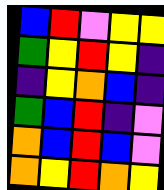[["blue", "red", "violet", "yellow", "yellow"], ["green", "yellow", "red", "yellow", "indigo"], ["indigo", "yellow", "orange", "blue", "indigo"], ["green", "blue", "red", "indigo", "violet"], ["orange", "blue", "red", "blue", "violet"], ["orange", "yellow", "red", "orange", "yellow"]]